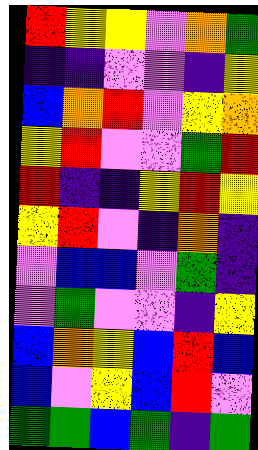[["red", "yellow", "yellow", "violet", "orange", "green"], ["indigo", "indigo", "violet", "violet", "indigo", "yellow"], ["blue", "orange", "red", "violet", "yellow", "orange"], ["yellow", "red", "violet", "violet", "green", "red"], ["red", "indigo", "indigo", "yellow", "red", "yellow"], ["yellow", "red", "violet", "indigo", "orange", "indigo"], ["violet", "blue", "blue", "violet", "green", "indigo"], ["violet", "green", "violet", "violet", "indigo", "yellow"], ["blue", "orange", "yellow", "blue", "red", "blue"], ["blue", "violet", "yellow", "blue", "red", "violet"], ["green", "green", "blue", "green", "indigo", "green"]]